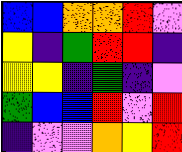[["blue", "blue", "orange", "orange", "red", "violet"], ["yellow", "indigo", "green", "red", "red", "indigo"], ["yellow", "yellow", "indigo", "green", "indigo", "violet"], ["green", "blue", "blue", "red", "violet", "red"], ["indigo", "violet", "violet", "orange", "yellow", "red"]]